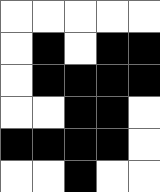[["white", "white", "white", "white", "white"], ["white", "black", "white", "black", "black"], ["white", "black", "black", "black", "black"], ["white", "white", "black", "black", "white"], ["black", "black", "black", "black", "white"], ["white", "white", "black", "white", "white"]]